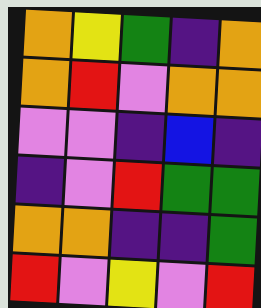[["orange", "yellow", "green", "indigo", "orange"], ["orange", "red", "violet", "orange", "orange"], ["violet", "violet", "indigo", "blue", "indigo"], ["indigo", "violet", "red", "green", "green"], ["orange", "orange", "indigo", "indigo", "green"], ["red", "violet", "yellow", "violet", "red"]]